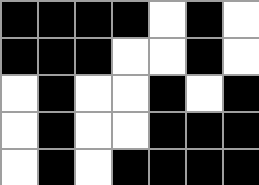[["black", "black", "black", "black", "white", "black", "white"], ["black", "black", "black", "white", "white", "black", "white"], ["white", "black", "white", "white", "black", "white", "black"], ["white", "black", "white", "white", "black", "black", "black"], ["white", "black", "white", "black", "black", "black", "black"]]